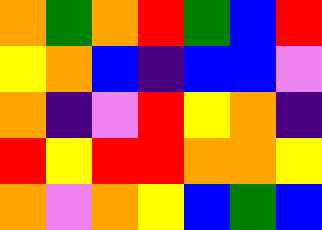[["orange", "green", "orange", "red", "green", "blue", "red"], ["yellow", "orange", "blue", "indigo", "blue", "blue", "violet"], ["orange", "indigo", "violet", "red", "yellow", "orange", "indigo"], ["red", "yellow", "red", "red", "orange", "orange", "yellow"], ["orange", "violet", "orange", "yellow", "blue", "green", "blue"]]